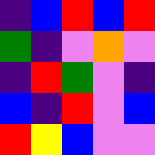[["indigo", "blue", "red", "blue", "red"], ["green", "indigo", "violet", "orange", "violet"], ["indigo", "red", "green", "violet", "indigo"], ["blue", "indigo", "red", "violet", "blue"], ["red", "yellow", "blue", "violet", "violet"]]